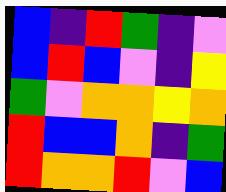[["blue", "indigo", "red", "green", "indigo", "violet"], ["blue", "red", "blue", "violet", "indigo", "yellow"], ["green", "violet", "orange", "orange", "yellow", "orange"], ["red", "blue", "blue", "orange", "indigo", "green"], ["red", "orange", "orange", "red", "violet", "blue"]]